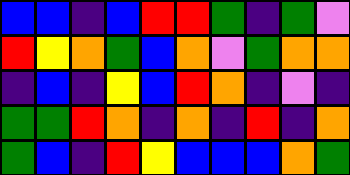[["blue", "blue", "indigo", "blue", "red", "red", "green", "indigo", "green", "violet"], ["red", "yellow", "orange", "green", "blue", "orange", "violet", "green", "orange", "orange"], ["indigo", "blue", "indigo", "yellow", "blue", "red", "orange", "indigo", "violet", "indigo"], ["green", "green", "red", "orange", "indigo", "orange", "indigo", "red", "indigo", "orange"], ["green", "blue", "indigo", "red", "yellow", "blue", "blue", "blue", "orange", "green"]]